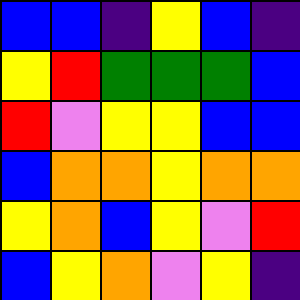[["blue", "blue", "indigo", "yellow", "blue", "indigo"], ["yellow", "red", "green", "green", "green", "blue"], ["red", "violet", "yellow", "yellow", "blue", "blue"], ["blue", "orange", "orange", "yellow", "orange", "orange"], ["yellow", "orange", "blue", "yellow", "violet", "red"], ["blue", "yellow", "orange", "violet", "yellow", "indigo"]]